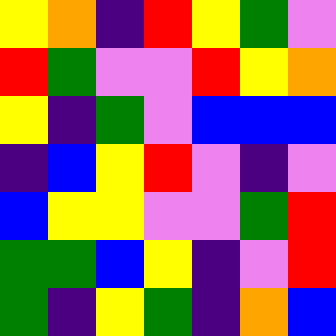[["yellow", "orange", "indigo", "red", "yellow", "green", "violet"], ["red", "green", "violet", "violet", "red", "yellow", "orange"], ["yellow", "indigo", "green", "violet", "blue", "blue", "blue"], ["indigo", "blue", "yellow", "red", "violet", "indigo", "violet"], ["blue", "yellow", "yellow", "violet", "violet", "green", "red"], ["green", "green", "blue", "yellow", "indigo", "violet", "red"], ["green", "indigo", "yellow", "green", "indigo", "orange", "blue"]]